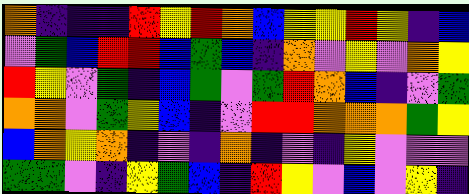[["orange", "indigo", "indigo", "indigo", "red", "yellow", "red", "orange", "blue", "yellow", "yellow", "red", "yellow", "indigo", "blue"], ["violet", "green", "blue", "red", "red", "blue", "green", "blue", "indigo", "orange", "violet", "yellow", "violet", "orange", "yellow"], ["red", "yellow", "violet", "green", "indigo", "blue", "green", "violet", "green", "red", "orange", "blue", "indigo", "violet", "green"], ["orange", "orange", "violet", "green", "yellow", "blue", "indigo", "violet", "red", "red", "orange", "orange", "orange", "green", "yellow"], ["blue", "orange", "yellow", "orange", "indigo", "violet", "indigo", "orange", "indigo", "violet", "indigo", "yellow", "violet", "violet", "violet"], ["green", "green", "violet", "indigo", "yellow", "green", "blue", "indigo", "red", "yellow", "violet", "blue", "violet", "yellow", "indigo"]]